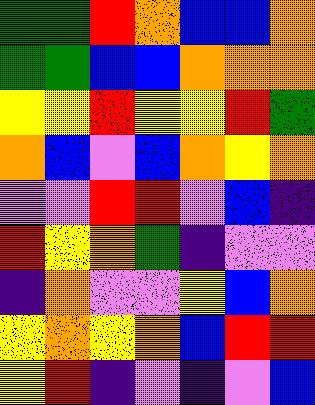[["green", "green", "red", "orange", "blue", "blue", "orange"], ["green", "green", "blue", "blue", "orange", "orange", "orange"], ["yellow", "yellow", "red", "yellow", "yellow", "red", "green"], ["orange", "blue", "violet", "blue", "orange", "yellow", "orange"], ["violet", "violet", "red", "red", "violet", "blue", "indigo"], ["red", "yellow", "orange", "green", "indigo", "violet", "violet"], ["indigo", "orange", "violet", "violet", "yellow", "blue", "orange"], ["yellow", "orange", "yellow", "orange", "blue", "red", "red"], ["yellow", "red", "indigo", "violet", "indigo", "violet", "blue"]]